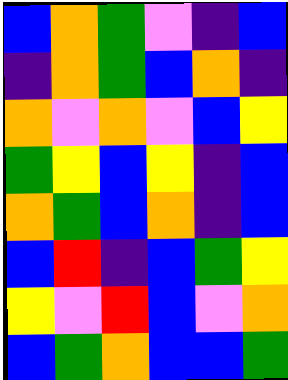[["blue", "orange", "green", "violet", "indigo", "blue"], ["indigo", "orange", "green", "blue", "orange", "indigo"], ["orange", "violet", "orange", "violet", "blue", "yellow"], ["green", "yellow", "blue", "yellow", "indigo", "blue"], ["orange", "green", "blue", "orange", "indigo", "blue"], ["blue", "red", "indigo", "blue", "green", "yellow"], ["yellow", "violet", "red", "blue", "violet", "orange"], ["blue", "green", "orange", "blue", "blue", "green"]]